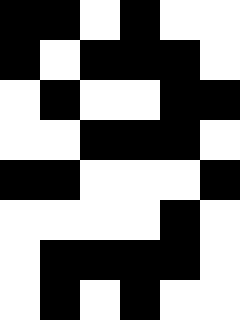[["black", "black", "white", "black", "white", "white"], ["black", "white", "black", "black", "black", "white"], ["white", "black", "white", "white", "black", "black"], ["white", "white", "black", "black", "black", "white"], ["black", "black", "white", "white", "white", "black"], ["white", "white", "white", "white", "black", "white"], ["white", "black", "black", "black", "black", "white"], ["white", "black", "white", "black", "white", "white"]]